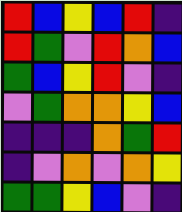[["red", "blue", "yellow", "blue", "red", "indigo"], ["red", "green", "violet", "red", "orange", "blue"], ["green", "blue", "yellow", "red", "violet", "indigo"], ["violet", "green", "orange", "orange", "yellow", "blue"], ["indigo", "indigo", "indigo", "orange", "green", "red"], ["indigo", "violet", "orange", "violet", "orange", "yellow"], ["green", "green", "yellow", "blue", "violet", "indigo"]]